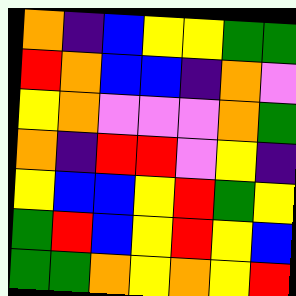[["orange", "indigo", "blue", "yellow", "yellow", "green", "green"], ["red", "orange", "blue", "blue", "indigo", "orange", "violet"], ["yellow", "orange", "violet", "violet", "violet", "orange", "green"], ["orange", "indigo", "red", "red", "violet", "yellow", "indigo"], ["yellow", "blue", "blue", "yellow", "red", "green", "yellow"], ["green", "red", "blue", "yellow", "red", "yellow", "blue"], ["green", "green", "orange", "yellow", "orange", "yellow", "red"]]